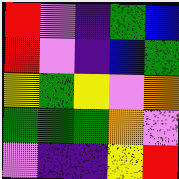[["red", "violet", "indigo", "green", "blue"], ["red", "violet", "indigo", "blue", "green"], ["yellow", "green", "yellow", "violet", "orange"], ["green", "green", "green", "orange", "violet"], ["violet", "indigo", "indigo", "yellow", "red"]]